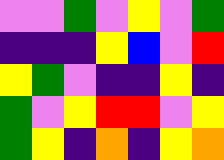[["violet", "violet", "green", "violet", "yellow", "violet", "green"], ["indigo", "indigo", "indigo", "yellow", "blue", "violet", "red"], ["yellow", "green", "violet", "indigo", "indigo", "yellow", "indigo"], ["green", "violet", "yellow", "red", "red", "violet", "yellow"], ["green", "yellow", "indigo", "orange", "indigo", "yellow", "orange"]]